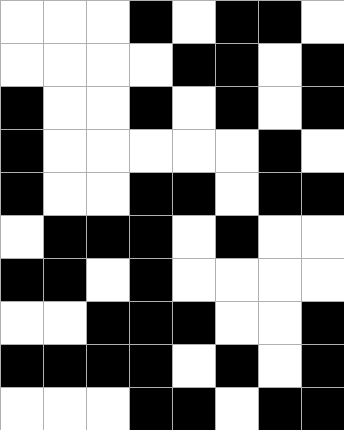[["white", "white", "white", "black", "white", "black", "black", "white"], ["white", "white", "white", "white", "black", "black", "white", "black"], ["black", "white", "white", "black", "white", "black", "white", "black"], ["black", "white", "white", "white", "white", "white", "black", "white"], ["black", "white", "white", "black", "black", "white", "black", "black"], ["white", "black", "black", "black", "white", "black", "white", "white"], ["black", "black", "white", "black", "white", "white", "white", "white"], ["white", "white", "black", "black", "black", "white", "white", "black"], ["black", "black", "black", "black", "white", "black", "white", "black"], ["white", "white", "white", "black", "black", "white", "black", "black"]]